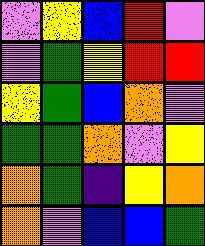[["violet", "yellow", "blue", "red", "violet"], ["violet", "green", "yellow", "red", "red"], ["yellow", "green", "blue", "orange", "violet"], ["green", "green", "orange", "violet", "yellow"], ["orange", "green", "indigo", "yellow", "orange"], ["orange", "violet", "blue", "blue", "green"]]